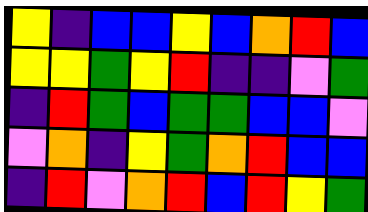[["yellow", "indigo", "blue", "blue", "yellow", "blue", "orange", "red", "blue"], ["yellow", "yellow", "green", "yellow", "red", "indigo", "indigo", "violet", "green"], ["indigo", "red", "green", "blue", "green", "green", "blue", "blue", "violet"], ["violet", "orange", "indigo", "yellow", "green", "orange", "red", "blue", "blue"], ["indigo", "red", "violet", "orange", "red", "blue", "red", "yellow", "green"]]